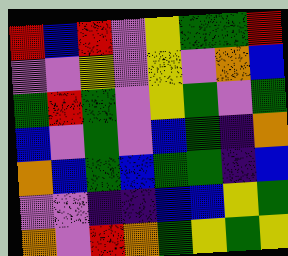[["red", "blue", "red", "violet", "yellow", "green", "green", "red"], ["violet", "violet", "yellow", "violet", "yellow", "violet", "orange", "blue"], ["green", "red", "green", "violet", "yellow", "green", "violet", "green"], ["blue", "violet", "green", "violet", "blue", "green", "indigo", "orange"], ["orange", "blue", "green", "blue", "green", "green", "indigo", "blue"], ["violet", "violet", "indigo", "indigo", "blue", "blue", "yellow", "green"], ["orange", "violet", "red", "orange", "green", "yellow", "green", "yellow"]]